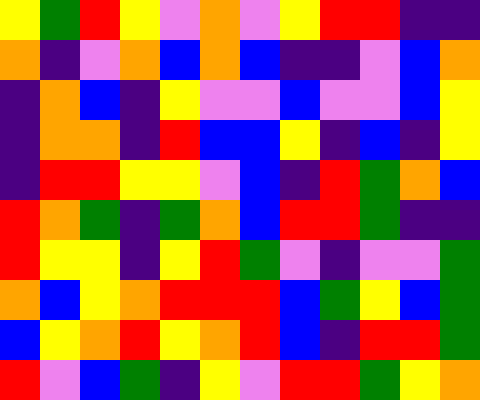[["yellow", "green", "red", "yellow", "violet", "orange", "violet", "yellow", "red", "red", "indigo", "indigo"], ["orange", "indigo", "violet", "orange", "blue", "orange", "blue", "indigo", "indigo", "violet", "blue", "orange"], ["indigo", "orange", "blue", "indigo", "yellow", "violet", "violet", "blue", "violet", "violet", "blue", "yellow"], ["indigo", "orange", "orange", "indigo", "red", "blue", "blue", "yellow", "indigo", "blue", "indigo", "yellow"], ["indigo", "red", "red", "yellow", "yellow", "violet", "blue", "indigo", "red", "green", "orange", "blue"], ["red", "orange", "green", "indigo", "green", "orange", "blue", "red", "red", "green", "indigo", "indigo"], ["red", "yellow", "yellow", "indigo", "yellow", "red", "green", "violet", "indigo", "violet", "violet", "green"], ["orange", "blue", "yellow", "orange", "red", "red", "red", "blue", "green", "yellow", "blue", "green"], ["blue", "yellow", "orange", "red", "yellow", "orange", "red", "blue", "indigo", "red", "red", "green"], ["red", "violet", "blue", "green", "indigo", "yellow", "violet", "red", "red", "green", "yellow", "orange"]]